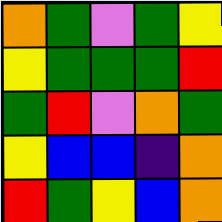[["orange", "green", "violet", "green", "yellow"], ["yellow", "green", "green", "green", "red"], ["green", "red", "violet", "orange", "green"], ["yellow", "blue", "blue", "indigo", "orange"], ["red", "green", "yellow", "blue", "orange"]]